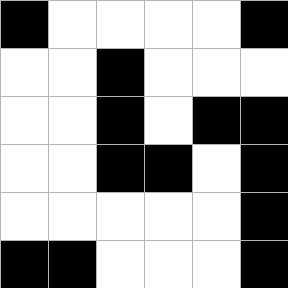[["black", "white", "white", "white", "white", "black"], ["white", "white", "black", "white", "white", "white"], ["white", "white", "black", "white", "black", "black"], ["white", "white", "black", "black", "white", "black"], ["white", "white", "white", "white", "white", "black"], ["black", "black", "white", "white", "white", "black"]]